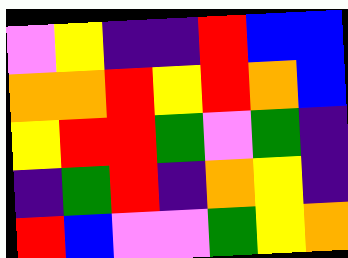[["violet", "yellow", "indigo", "indigo", "red", "blue", "blue"], ["orange", "orange", "red", "yellow", "red", "orange", "blue"], ["yellow", "red", "red", "green", "violet", "green", "indigo"], ["indigo", "green", "red", "indigo", "orange", "yellow", "indigo"], ["red", "blue", "violet", "violet", "green", "yellow", "orange"]]